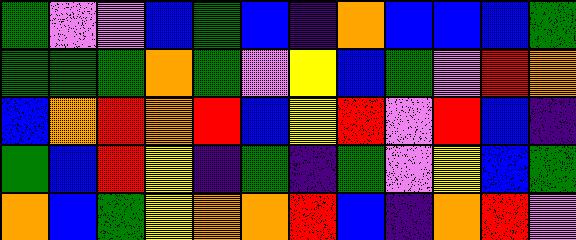[["green", "violet", "violet", "blue", "green", "blue", "indigo", "orange", "blue", "blue", "blue", "green"], ["green", "green", "green", "orange", "green", "violet", "yellow", "blue", "green", "violet", "red", "orange"], ["blue", "orange", "red", "orange", "red", "blue", "yellow", "red", "violet", "red", "blue", "indigo"], ["green", "blue", "red", "yellow", "indigo", "green", "indigo", "green", "violet", "yellow", "blue", "green"], ["orange", "blue", "green", "yellow", "orange", "orange", "red", "blue", "indigo", "orange", "red", "violet"]]